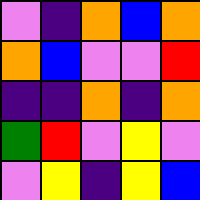[["violet", "indigo", "orange", "blue", "orange"], ["orange", "blue", "violet", "violet", "red"], ["indigo", "indigo", "orange", "indigo", "orange"], ["green", "red", "violet", "yellow", "violet"], ["violet", "yellow", "indigo", "yellow", "blue"]]